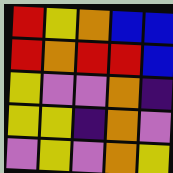[["red", "yellow", "orange", "blue", "blue"], ["red", "orange", "red", "red", "blue"], ["yellow", "violet", "violet", "orange", "indigo"], ["yellow", "yellow", "indigo", "orange", "violet"], ["violet", "yellow", "violet", "orange", "yellow"]]